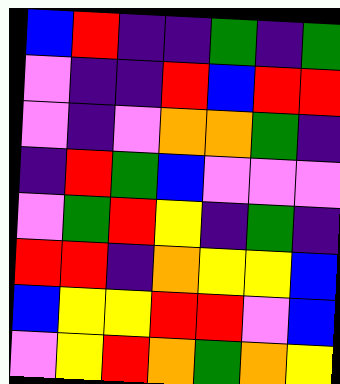[["blue", "red", "indigo", "indigo", "green", "indigo", "green"], ["violet", "indigo", "indigo", "red", "blue", "red", "red"], ["violet", "indigo", "violet", "orange", "orange", "green", "indigo"], ["indigo", "red", "green", "blue", "violet", "violet", "violet"], ["violet", "green", "red", "yellow", "indigo", "green", "indigo"], ["red", "red", "indigo", "orange", "yellow", "yellow", "blue"], ["blue", "yellow", "yellow", "red", "red", "violet", "blue"], ["violet", "yellow", "red", "orange", "green", "orange", "yellow"]]